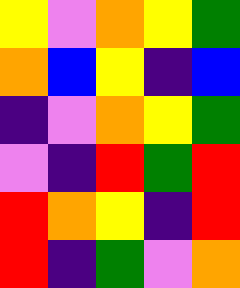[["yellow", "violet", "orange", "yellow", "green"], ["orange", "blue", "yellow", "indigo", "blue"], ["indigo", "violet", "orange", "yellow", "green"], ["violet", "indigo", "red", "green", "red"], ["red", "orange", "yellow", "indigo", "red"], ["red", "indigo", "green", "violet", "orange"]]